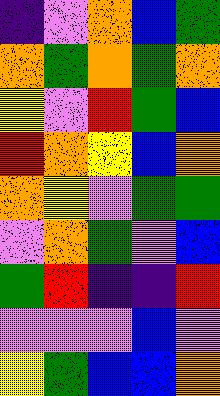[["indigo", "violet", "orange", "blue", "green"], ["orange", "green", "orange", "green", "orange"], ["yellow", "violet", "red", "green", "blue"], ["red", "orange", "yellow", "blue", "orange"], ["orange", "yellow", "violet", "green", "green"], ["violet", "orange", "green", "violet", "blue"], ["green", "red", "indigo", "indigo", "red"], ["violet", "violet", "violet", "blue", "violet"], ["yellow", "green", "blue", "blue", "orange"]]